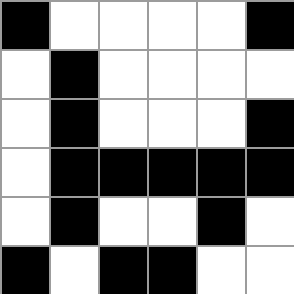[["black", "white", "white", "white", "white", "black"], ["white", "black", "white", "white", "white", "white"], ["white", "black", "white", "white", "white", "black"], ["white", "black", "black", "black", "black", "black"], ["white", "black", "white", "white", "black", "white"], ["black", "white", "black", "black", "white", "white"]]